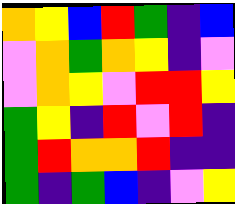[["orange", "yellow", "blue", "red", "green", "indigo", "blue"], ["violet", "orange", "green", "orange", "yellow", "indigo", "violet"], ["violet", "orange", "yellow", "violet", "red", "red", "yellow"], ["green", "yellow", "indigo", "red", "violet", "red", "indigo"], ["green", "red", "orange", "orange", "red", "indigo", "indigo"], ["green", "indigo", "green", "blue", "indigo", "violet", "yellow"]]